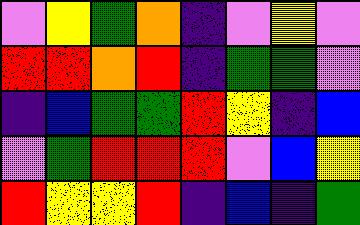[["violet", "yellow", "green", "orange", "indigo", "violet", "yellow", "violet"], ["red", "red", "orange", "red", "indigo", "green", "green", "violet"], ["indigo", "blue", "green", "green", "red", "yellow", "indigo", "blue"], ["violet", "green", "red", "red", "red", "violet", "blue", "yellow"], ["red", "yellow", "yellow", "red", "indigo", "blue", "indigo", "green"]]